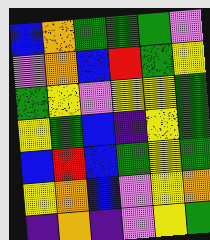[["blue", "orange", "green", "green", "green", "violet"], ["violet", "orange", "blue", "red", "green", "yellow"], ["green", "yellow", "violet", "yellow", "yellow", "green"], ["yellow", "green", "blue", "indigo", "yellow", "green"], ["blue", "red", "blue", "green", "yellow", "green"], ["yellow", "orange", "blue", "violet", "yellow", "orange"], ["indigo", "orange", "indigo", "violet", "yellow", "green"]]